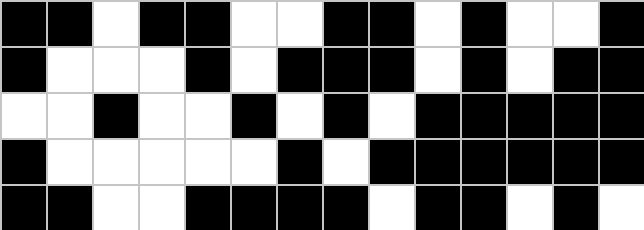[["black", "black", "white", "black", "black", "white", "white", "black", "black", "white", "black", "white", "white", "black"], ["black", "white", "white", "white", "black", "white", "black", "black", "black", "white", "black", "white", "black", "black"], ["white", "white", "black", "white", "white", "black", "white", "black", "white", "black", "black", "black", "black", "black"], ["black", "white", "white", "white", "white", "white", "black", "white", "black", "black", "black", "black", "black", "black"], ["black", "black", "white", "white", "black", "black", "black", "black", "white", "black", "black", "white", "black", "white"]]